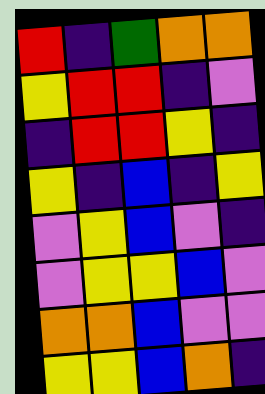[["red", "indigo", "green", "orange", "orange"], ["yellow", "red", "red", "indigo", "violet"], ["indigo", "red", "red", "yellow", "indigo"], ["yellow", "indigo", "blue", "indigo", "yellow"], ["violet", "yellow", "blue", "violet", "indigo"], ["violet", "yellow", "yellow", "blue", "violet"], ["orange", "orange", "blue", "violet", "violet"], ["yellow", "yellow", "blue", "orange", "indigo"]]